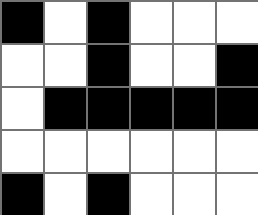[["black", "white", "black", "white", "white", "white"], ["white", "white", "black", "white", "white", "black"], ["white", "black", "black", "black", "black", "black"], ["white", "white", "white", "white", "white", "white"], ["black", "white", "black", "white", "white", "white"]]